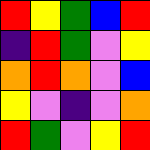[["red", "yellow", "green", "blue", "red"], ["indigo", "red", "green", "violet", "yellow"], ["orange", "red", "orange", "violet", "blue"], ["yellow", "violet", "indigo", "violet", "orange"], ["red", "green", "violet", "yellow", "red"]]